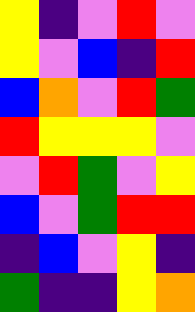[["yellow", "indigo", "violet", "red", "violet"], ["yellow", "violet", "blue", "indigo", "red"], ["blue", "orange", "violet", "red", "green"], ["red", "yellow", "yellow", "yellow", "violet"], ["violet", "red", "green", "violet", "yellow"], ["blue", "violet", "green", "red", "red"], ["indigo", "blue", "violet", "yellow", "indigo"], ["green", "indigo", "indigo", "yellow", "orange"]]